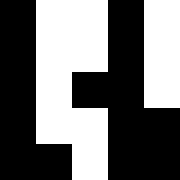[["black", "white", "white", "black", "white"], ["black", "white", "white", "black", "white"], ["black", "white", "black", "black", "white"], ["black", "white", "white", "black", "black"], ["black", "black", "white", "black", "black"]]